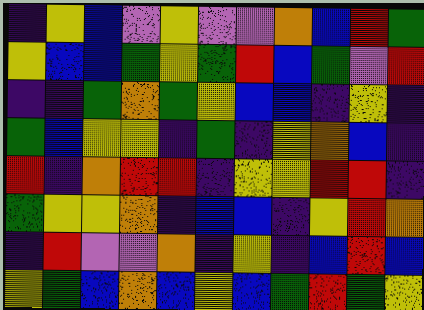[["indigo", "yellow", "blue", "violet", "yellow", "violet", "violet", "orange", "blue", "red", "green"], ["yellow", "blue", "blue", "green", "yellow", "green", "red", "blue", "green", "violet", "red"], ["indigo", "indigo", "green", "orange", "green", "yellow", "blue", "blue", "indigo", "yellow", "indigo"], ["green", "blue", "yellow", "yellow", "indigo", "green", "indigo", "yellow", "orange", "blue", "indigo"], ["red", "indigo", "orange", "red", "red", "indigo", "yellow", "yellow", "red", "red", "indigo"], ["green", "yellow", "yellow", "orange", "indigo", "blue", "blue", "indigo", "yellow", "red", "orange"], ["indigo", "red", "violet", "violet", "orange", "indigo", "yellow", "indigo", "blue", "red", "blue"], ["yellow", "green", "blue", "orange", "blue", "yellow", "blue", "green", "red", "green", "yellow"]]